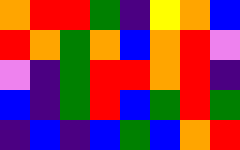[["orange", "red", "red", "green", "indigo", "yellow", "orange", "blue"], ["red", "orange", "green", "orange", "blue", "orange", "red", "violet"], ["violet", "indigo", "green", "red", "red", "orange", "red", "indigo"], ["blue", "indigo", "green", "red", "blue", "green", "red", "green"], ["indigo", "blue", "indigo", "blue", "green", "blue", "orange", "red"]]